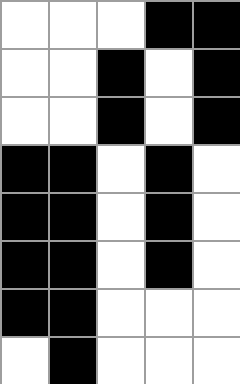[["white", "white", "white", "black", "black"], ["white", "white", "black", "white", "black"], ["white", "white", "black", "white", "black"], ["black", "black", "white", "black", "white"], ["black", "black", "white", "black", "white"], ["black", "black", "white", "black", "white"], ["black", "black", "white", "white", "white"], ["white", "black", "white", "white", "white"]]